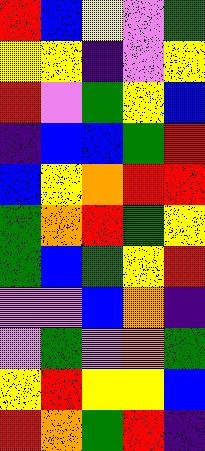[["red", "blue", "yellow", "violet", "green"], ["yellow", "yellow", "indigo", "violet", "yellow"], ["red", "violet", "green", "yellow", "blue"], ["indigo", "blue", "blue", "green", "red"], ["blue", "yellow", "orange", "red", "red"], ["green", "orange", "red", "green", "yellow"], ["green", "blue", "green", "yellow", "red"], ["violet", "violet", "blue", "orange", "indigo"], ["violet", "green", "violet", "orange", "green"], ["yellow", "red", "yellow", "yellow", "blue"], ["red", "orange", "green", "red", "indigo"]]